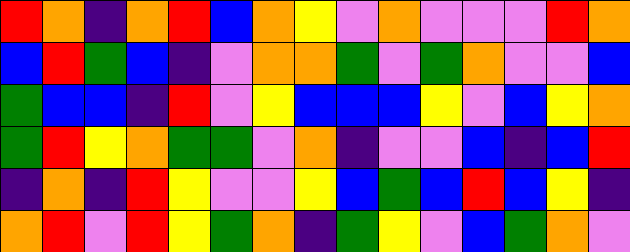[["red", "orange", "indigo", "orange", "red", "blue", "orange", "yellow", "violet", "orange", "violet", "violet", "violet", "red", "orange"], ["blue", "red", "green", "blue", "indigo", "violet", "orange", "orange", "green", "violet", "green", "orange", "violet", "violet", "blue"], ["green", "blue", "blue", "indigo", "red", "violet", "yellow", "blue", "blue", "blue", "yellow", "violet", "blue", "yellow", "orange"], ["green", "red", "yellow", "orange", "green", "green", "violet", "orange", "indigo", "violet", "violet", "blue", "indigo", "blue", "red"], ["indigo", "orange", "indigo", "red", "yellow", "violet", "violet", "yellow", "blue", "green", "blue", "red", "blue", "yellow", "indigo"], ["orange", "red", "violet", "red", "yellow", "green", "orange", "indigo", "green", "yellow", "violet", "blue", "green", "orange", "violet"]]